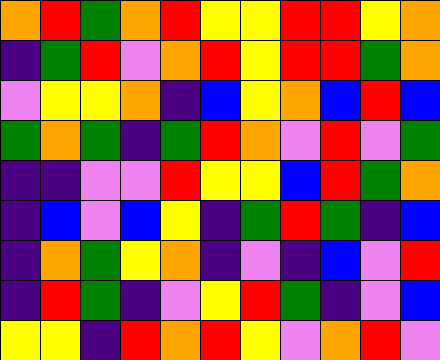[["orange", "red", "green", "orange", "red", "yellow", "yellow", "red", "red", "yellow", "orange"], ["indigo", "green", "red", "violet", "orange", "red", "yellow", "red", "red", "green", "orange"], ["violet", "yellow", "yellow", "orange", "indigo", "blue", "yellow", "orange", "blue", "red", "blue"], ["green", "orange", "green", "indigo", "green", "red", "orange", "violet", "red", "violet", "green"], ["indigo", "indigo", "violet", "violet", "red", "yellow", "yellow", "blue", "red", "green", "orange"], ["indigo", "blue", "violet", "blue", "yellow", "indigo", "green", "red", "green", "indigo", "blue"], ["indigo", "orange", "green", "yellow", "orange", "indigo", "violet", "indigo", "blue", "violet", "red"], ["indigo", "red", "green", "indigo", "violet", "yellow", "red", "green", "indigo", "violet", "blue"], ["yellow", "yellow", "indigo", "red", "orange", "red", "yellow", "violet", "orange", "red", "violet"]]